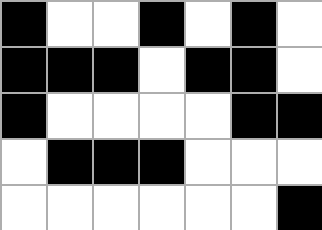[["black", "white", "white", "black", "white", "black", "white"], ["black", "black", "black", "white", "black", "black", "white"], ["black", "white", "white", "white", "white", "black", "black"], ["white", "black", "black", "black", "white", "white", "white"], ["white", "white", "white", "white", "white", "white", "black"]]